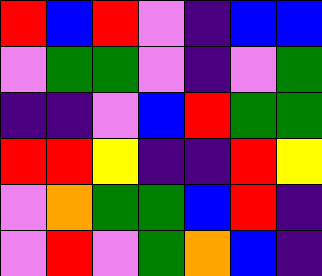[["red", "blue", "red", "violet", "indigo", "blue", "blue"], ["violet", "green", "green", "violet", "indigo", "violet", "green"], ["indigo", "indigo", "violet", "blue", "red", "green", "green"], ["red", "red", "yellow", "indigo", "indigo", "red", "yellow"], ["violet", "orange", "green", "green", "blue", "red", "indigo"], ["violet", "red", "violet", "green", "orange", "blue", "indigo"]]